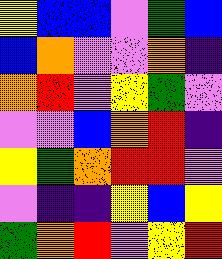[["yellow", "blue", "blue", "violet", "green", "blue"], ["blue", "orange", "violet", "violet", "orange", "indigo"], ["orange", "red", "violet", "yellow", "green", "violet"], ["violet", "violet", "blue", "orange", "red", "indigo"], ["yellow", "green", "orange", "red", "red", "violet"], ["violet", "indigo", "indigo", "yellow", "blue", "yellow"], ["green", "orange", "red", "violet", "yellow", "red"]]